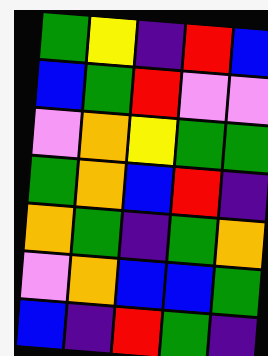[["green", "yellow", "indigo", "red", "blue"], ["blue", "green", "red", "violet", "violet"], ["violet", "orange", "yellow", "green", "green"], ["green", "orange", "blue", "red", "indigo"], ["orange", "green", "indigo", "green", "orange"], ["violet", "orange", "blue", "blue", "green"], ["blue", "indigo", "red", "green", "indigo"]]